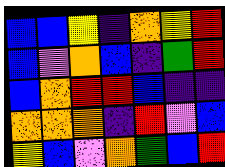[["blue", "blue", "yellow", "indigo", "orange", "yellow", "red"], ["blue", "violet", "orange", "blue", "indigo", "green", "red"], ["blue", "orange", "red", "red", "blue", "indigo", "indigo"], ["orange", "orange", "orange", "indigo", "red", "violet", "blue"], ["yellow", "blue", "violet", "orange", "green", "blue", "red"]]